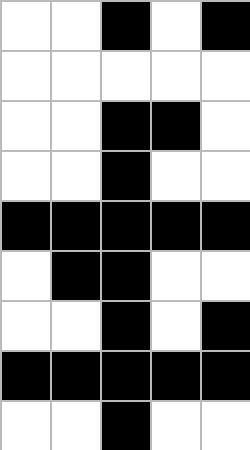[["white", "white", "black", "white", "black"], ["white", "white", "white", "white", "white"], ["white", "white", "black", "black", "white"], ["white", "white", "black", "white", "white"], ["black", "black", "black", "black", "black"], ["white", "black", "black", "white", "white"], ["white", "white", "black", "white", "black"], ["black", "black", "black", "black", "black"], ["white", "white", "black", "white", "white"]]